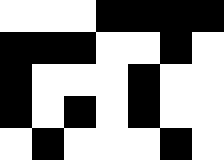[["white", "white", "white", "black", "black", "black", "black"], ["black", "black", "black", "white", "white", "black", "white"], ["black", "white", "white", "white", "black", "white", "white"], ["black", "white", "black", "white", "black", "white", "white"], ["white", "black", "white", "white", "white", "black", "white"]]